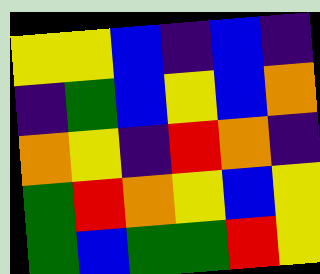[["yellow", "yellow", "blue", "indigo", "blue", "indigo"], ["indigo", "green", "blue", "yellow", "blue", "orange"], ["orange", "yellow", "indigo", "red", "orange", "indigo"], ["green", "red", "orange", "yellow", "blue", "yellow"], ["green", "blue", "green", "green", "red", "yellow"]]